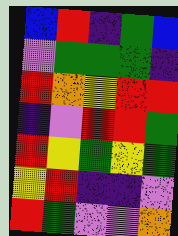[["blue", "red", "indigo", "green", "blue"], ["violet", "green", "green", "green", "indigo"], ["red", "orange", "yellow", "red", "red"], ["indigo", "violet", "red", "red", "green"], ["red", "yellow", "green", "yellow", "green"], ["yellow", "red", "indigo", "indigo", "violet"], ["red", "green", "violet", "violet", "orange"]]